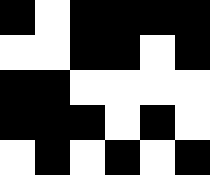[["black", "white", "black", "black", "black", "black"], ["white", "white", "black", "black", "white", "black"], ["black", "black", "white", "white", "white", "white"], ["black", "black", "black", "white", "black", "white"], ["white", "black", "white", "black", "white", "black"]]